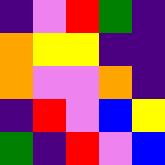[["indigo", "violet", "red", "green", "indigo"], ["orange", "yellow", "yellow", "indigo", "indigo"], ["orange", "violet", "violet", "orange", "indigo"], ["indigo", "red", "violet", "blue", "yellow"], ["green", "indigo", "red", "violet", "blue"]]